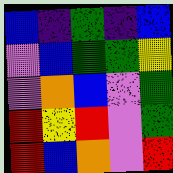[["blue", "indigo", "green", "indigo", "blue"], ["violet", "blue", "green", "green", "yellow"], ["violet", "orange", "blue", "violet", "green"], ["red", "yellow", "red", "violet", "green"], ["red", "blue", "orange", "violet", "red"]]